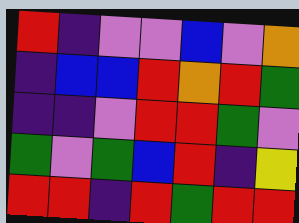[["red", "indigo", "violet", "violet", "blue", "violet", "orange"], ["indigo", "blue", "blue", "red", "orange", "red", "green"], ["indigo", "indigo", "violet", "red", "red", "green", "violet"], ["green", "violet", "green", "blue", "red", "indigo", "yellow"], ["red", "red", "indigo", "red", "green", "red", "red"]]